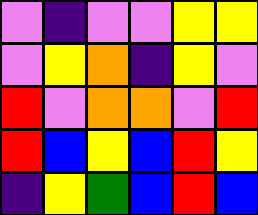[["violet", "indigo", "violet", "violet", "yellow", "yellow"], ["violet", "yellow", "orange", "indigo", "yellow", "violet"], ["red", "violet", "orange", "orange", "violet", "red"], ["red", "blue", "yellow", "blue", "red", "yellow"], ["indigo", "yellow", "green", "blue", "red", "blue"]]